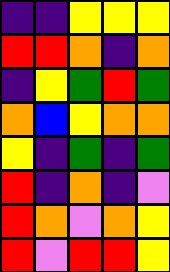[["indigo", "indigo", "yellow", "yellow", "yellow"], ["red", "red", "orange", "indigo", "orange"], ["indigo", "yellow", "green", "red", "green"], ["orange", "blue", "yellow", "orange", "orange"], ["yellow", "indigo", "green", "indigo", "green"], ["red", "indigo", "orange", "indigo", "violet"], ["red", "orange", "violet", "orange", "yellow"], ["red", "violet", "red", "red", "yellow"]]